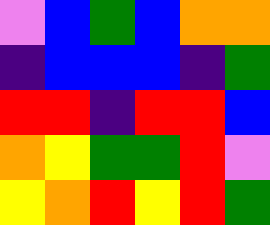[["violet", "blue", "green", "blue", "orange", "orange"], ["indigo", "blue", "blue", "blue", "indigo", "green"], ["red", "red", "indigo", "red", "red", "blue"], ["orange", "yellow", "green", "green", "red", "violet"], ["yellow", "orange", "red", "yellow", "red", "green"]]